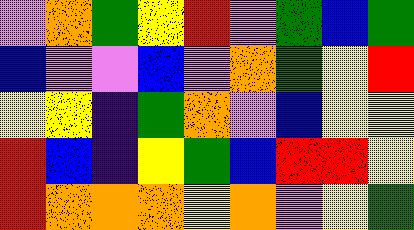[["violet", "orange", "green", "yellow", "red", "violet", "green", "blue", "green"], ["blue", "violet", "violet", "blue", "violet", "orange", "green", "yellow", "red"], ["yellow", "yellow", "indigo", "green", "orange", "violet", "blue", "yellow", "yellow"], ["red", "blue", "indigo", "yellow", "green", "blue", "red", "red", "yellow"], ["red", "orange", "orange", "orange", "yellow", "orange", "violet", "yellow", "green"]]